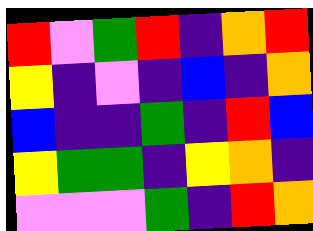[["red", "violet", "green", "red", "indigo", "orange", "red"], ["yellow", "indigo", "violet", "indigo", "blue", "indigo", "orange"], ["blue", "indigo", "indigo", "green", "indigo", "red", "blue"], ["yellow", "green", "green", "indigo", "yellow", "orange", "indigo"], ["violet", "violet", "violet", "green", "indigo", "red", "orange"]]